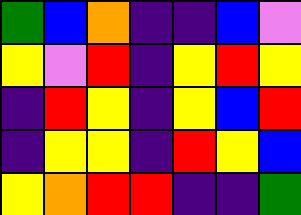[["green", "blue", "orange", "indigo", "indigo", "blue", "violet"], ["yellow", "violet", "red", "indigo", "yellow", "red", "yellow"], ["indigo", "red", "yellow", "indigo", "yellow", "blue", "red"], ["indigo", "yellow", "yellow", "indigo", "red", "yellow", "blue"], ["yellow", "orange", "red", "red", "indigo", "indigo", "green"]]